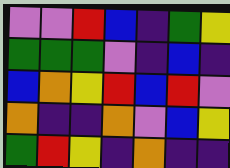[["violet", "violet", "red", "blue", "indigo", "green", "yellow"], ["green", "green", "green", "violet", "indigo", "blue", "indigo"], ["blue", "orange", "yellow", "red", "blue", "red", "violet"], ["orange", "indigo", "indigo", "orange", "violet", "blue", "yellow"], ["green", "red", "yellow", "indigo", "orange", "indigo", "indigo"]]